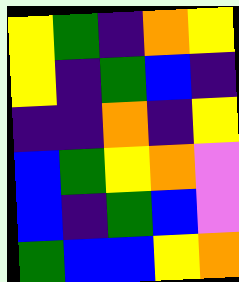[["yellow", "green", "indigo", "orange", "yellow"], ["yellow", "indigo", "green", "blue", "indigo"], ["indigo", "indigo", "orange", "indigo", "yellow"], ["blue", "green", "yellow", "orange", "violet"], ["blue", "indigo", "green", "blue", "violet"], ["green", "blue", "blue", "yellow", "orange"]]